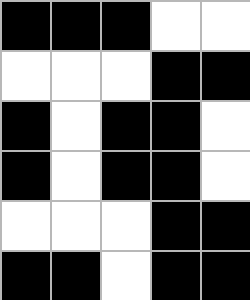[["black", "black", "black", "white", "white"], ["white", "white", "white", "black", "black"], ["black", "white", "black", "black", "white"], ["black", "white", "black", "black", "white"], ["white", "white", "white", "black", "black"], ["black", "black", "white", "black", "black"]]